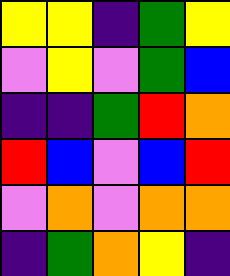[["yellow", "yellow", "indigo", "green", "yellow"], ["violet", "yellow", "violet", "green", "blue"], ["indigo", "indigo", "green", "red", "orange"], ["red", "blue", "violet", "blue", "red"], ["violet", "orange", "violet", "orange", "orange"], ["indigo", "green", "orange", "yellow", "indigo"]]